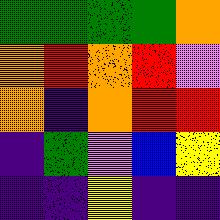[["green", "green", "green", "green", "orange"], ["orange", "red", "orange", "red", "violet"], ["orange", "indigo", "orange", "red", "red"], ["indigo", "green", "violet", "blue", "yellow"], ["indigo", "indigo", "yellow", "indigo", "indigo"]]